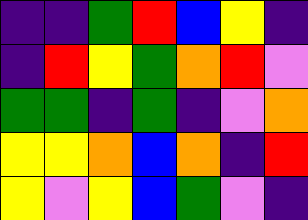[["indigo", "indigo", "green", "red", "blue", "yellow", "indigo"], ["indigo", "red", "yellow", "green", "orange", "red", "violet"], ["green", "green", "indigo", "green", "indigo", "violet", "orange"], ["yellow", "yellow", "orange", "blue", "orange", "indigo", "red"], ["yellow", "violet", "yellow", "blue", "green", "violet", "indigo"]]